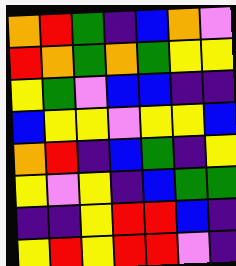[["orange", "red", "green", "indigo", "blue", "orange", "violet"], ["red", "orange", "green", "orange", "green", "yellow", "yellow"], ["yellow", "green", "violet", "blue", "blue", "indigo", "indigo"], ["blue", "yellow", "yellow", "violet", "yellow", "yellow", "blue"], ["orange", "red", "indigo", "blue", "green", "indigo", "yellow"], ["yellow", "violet", "yellow", "indigo", "blue", "green", "green"], ["indigo", "indigo", "yellow", "red", "red", "blue", "indigo"], ["yellow", "red", "yellow", "red", "red", "violet", "indigo"]]